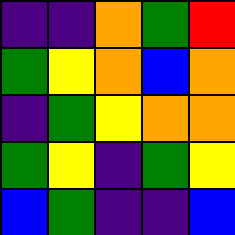[["indigo", "indigo", "orange", "green", "red"], ["green", "yellow", "orange", "blue", "orange"], ["indigo", "green", "yellow", "orange", "orange"], ["green", "yellow", "indigo", "green", "yellow"], ["blue", "green", "indigo", "indigo", "blue"]]